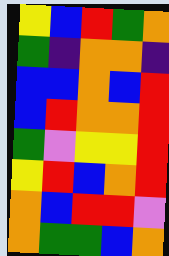[["yellow", "blue", "red", "green", "orange"], ["green", "indigo", "orange", "orange", "indigo"], ["blue", "blue", "orange", "blue", "red"], ["blue", "red", "orange", "orange", "red"], ["green", "violet", "yellow", "yellow", "red"], ["yellow", "red", "blue", "orange", "red"], ["orange", "blue", "red", "red", "violet"], ["orange", "green", "green", "blue", "orange"]]